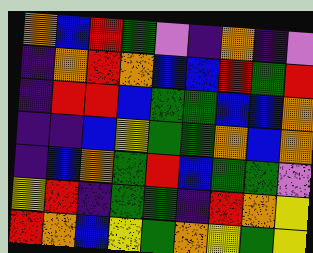[["orange", "blue", "red", "green", "violet", "indigo", "orange", "indigo", "violet"], ["indigo", "orange", "red", "orange", "blue", "blue", "red", "green", "red"], ["indigo", "red", "red", "blue", "green", "green", "blue", "blue", "orange"], ["indigo", "indigo", "blue", "yellow", "green", "green", "orange", "blue", "orange"], ["indigo", "blue", "orange", "green", "red", "blue", "green", "green", "violet"], ["yellow", "red", "indigo", "green", "green", "indigo", "red", "orange", "yellow"], ["red", "orange", "blue", "yellow", "green", "orange", "yellow", "green", "yellow"]]